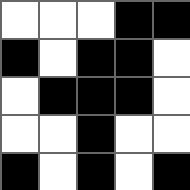[["white", "white", "white", "black", "black"], ["black", "white", "black", "black", "white"], ["white", "black", "black", "black", "white"], ["white", "white", "black", "white", "white"], ["black", "white", "black", "white", "black"]]